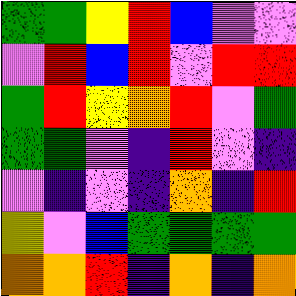[["green", "green", "yellow", "red", "blue", "violet", "violet"], ["violet", "red", "blue", "red", "violet", "red", "red"], ["green", "red", "yellow", "orange", "red", "violet", "green"], ["green", "green", "violet", "indigo", "red", "violet", "indigo"], ["violet", "indigo", "violet", "indigo", "orange", "indigo", "red"], ["yellow", "violet", "blue", "green", "green", "green", "green"], ["orange", "orange", "red", "indigo", "orange", "indigo", "orange"]]